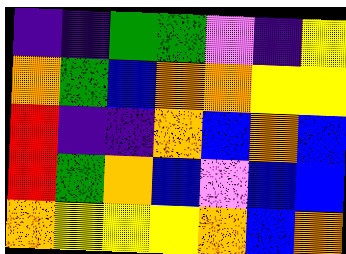[["indigo", "indigo", "green", "green", "violet", "indigo", "yellow"], ["orange", "green", "blue", "orange", "orange", "yellow", "yellow"], ["red", "indigo", "indigo", "orange", "blue", "orange", "blue"], ["red", "green", "orange", "blue", "violet", "blue", "blue"], ["orange", "yellow", "yellow", "yellow", "orange", "blue", "orange"]]